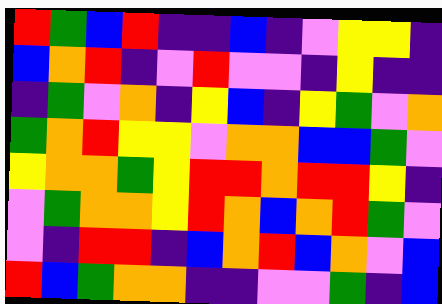[["red", "green", "blue", "red", "indigo", "indigo", "blue", "indigo", "violet", "yellow", "yellow", "indigo"], ["blue", "orange", "red", "indigo", "violet", "red", "violet", "violet", "indigo", "yellow", "indigo", "indigo"], ["indigo", "green", "violet", "orange", "indigo", "yellow", "blue", "indigo", "yellow", "green", "violet", "orange"], ["green", "orange", "red", "yellow", "yellow", "violet", "orange", "orange", "blue", "blue", "green", "violet"], ["yellow", "orange", "orange", "green", "yellow", "red", "red", "orange", "red", "red", "yellow", "indigo"], ["violet", "green", "orange", "orange", "yellow", "red", "orange", "blue", "orange", "red", "green", "violet"], ["violet", "indigo", "red", "red", "indigo", "blue", "orange", "red", "blue", "orange", "violet", "blue"], ["red", "blue", "green", "orange", "orange", "indigo", "indigo", "violet", "violet", "green", "indigo", "blue"]]